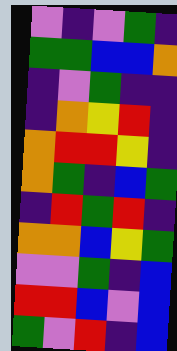[["violet", "indigo", "violet", "green", "indigo"], ["green", "green", "blue", "blue", "orange"], ["indigo", "violet", "green", "indigo", "indigo"], ["indigo", "orange", "yellow", "red", "indigo"], ["orange", "red", "red", "yellow", "indigo"], ["orange", "green", "indigo", "blue", "green"], ["indigo", "red", "green", "red", "indigo"], ["orange", "orange", "blue", "yellow", "green"], ["violet", "violet", "green", "indigo", "blue"], ["red", "red", "blue", "violet", "blue"], ["green", "violet", "red", "indigo", "blue"]]